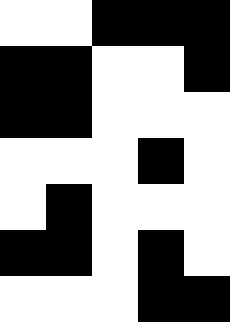[["white", "white", "black", "black", "black"], ["black", "black", "white", "white", "black"], ["black", "black", "white", "white", "white"], ["white", "white", "white", "black", "white"], ["white", "black", "white", "white", "white"], ["black", "black", "white", "black", "white"], ["white", "white", "white", "black", "black"]]